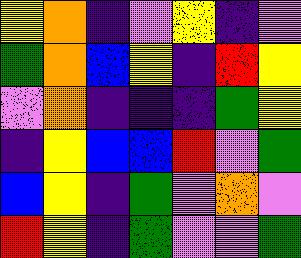[["yellow", "orange", "indigo", "violet", "yellow", "indigo", "violet"], ["green", "orange", "blue", "yellow", "indigo", "red", "yellow"], ["violet", "orange", "indigo", "indigo", "indigo", "green", "yellow"], ["indigo", "yellow", "blue", "blue", "red", "violet", "green"], ["blue", "yellow", "indigo", "green", "violet", "orange", "violet"], ["red", "yellow", "indigo", "green", "violet", "violet", "green"]]